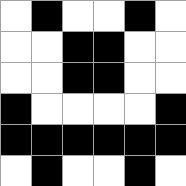[["white", "black", "white", "white", "black", "white"], ["white", "white", "black", "black", "white", "white"], ["white", "white", "black", "black", "white", "white"], ["black", "white", "white", "white", "white", "black"], ["black", "black", "black", "black", "black", "black"], ["white", "black", "white", "white", "black", "white"]]